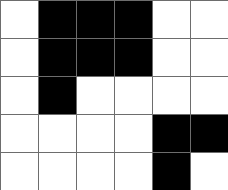[["white", "black", "black", "black", "white", "white"], ["white", "black", "black", "black", "white", "white"], ["white", "black", "white", "white", "white", "white"], ["white", "white", "white", "white", "black", "black"], ["white", "white", "white", "white", "black", "white"]]